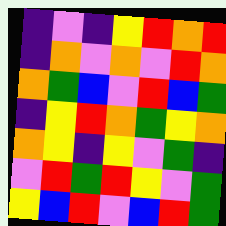[["indigo", "violet", "indigo", "yellow", "red", "orange", "red"], ["indigo", "orange", "violet", "orange", "violet", "red", "orange"], ["orange", "green", "blue", "violet", "red", "blue", "green"], ["indigo", "yellow", "red", "orange", "green", "yellow", "orange"], ["orange", "yellow", "indigo", "yellow", "violet", "green", "indigo"], ["violet", "red", "green", "red", "yellow", "violet", "green"], ["yellow", "blue", "red", "violet", "blue", "red", "green"]]